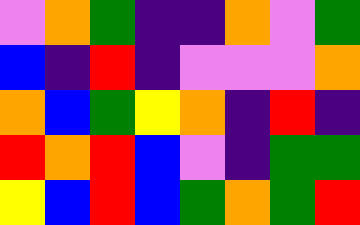[["violet", "orange", "green", "indigo", "indigo", "orange", "violet", "green"], ["blue", "indigo", "red", "indigo", "violet", "violet", "violet", "orange"], ["orange", "blue", "green", "yellow", "orange", "indigo", "red", "indigo"], ["red", "orange", "red", "blue", "violet", "indigo", "green", "green"], ["yellow", "blue", "red", "blue", "green", "orange", "green", "red"]]